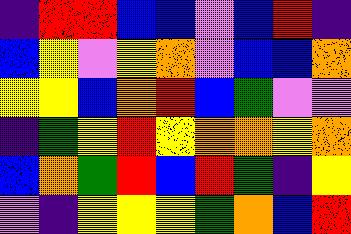[["indigo", "red", "red", "blue", "blue", "violet", "blue", "red", "indigo"], ["blue", "yellow", "violet", "yellow", "orange", "violet", "blue", "blue", "orange"], ["yellow", "yellow", "blue", "orange", "red", "blue", "green", "violet", "violet"], ["indigo", "green", "yellow", "red", "yellow", "orange", "orange", "yellow", "orange"], ["blue", "orange", "green", "red", "blue", "red", "green", "indigo", "yellow"], ["violet", "indigo", "yellow", "yellow", "yellow", "green", "orange", "blue", "red"]]